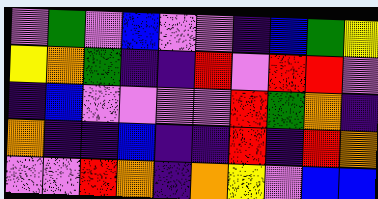[["violet", "green", "violet", "blue", "violet", "violet", "indigo", "blue", "green", "yellow"], ["yellow", "orange", "green", "indigo", "indigo", "red", "violet", "red", "red", "violet"], ["indigo", "blue", "violet", "violet", "violet", "violet", "red", "green", "orange", "indigo"], ["orange", "indigo", "indigo", "blue", "indigo", "indigo", "red", "indigo", "red", "orange"], ["violet", "violet", "red", "orange", "indigo", "orange", "yellow", "violet", "blue", "blue"]]